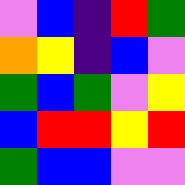[["violet", "blue", "indigo", "red", "green"], ["orange", "yellow", "indigo", "blue", "violet"], ["green", "blue", "green", "violet", "yellow"], ["blue", "red", "red", "yellow", "red"], ["green", "blue", "blue", "violet", "violet"]]